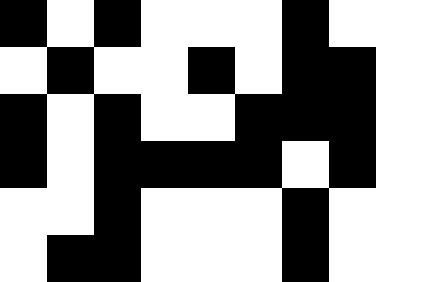[["black", "white", "black", "white", "white", "white", "black", "white", "white"], ["white", "black", "white", "white", "black", "white", "black", "black", "white"], ["black", "white", "black", "white", "white", "black", "black", "black", "white"], ["black", "white", "black", "black", "black", "black", "white", "black", "white"], ["white", "white", "black", "white", "white", "white", "black", "white", "white"], ["white", "black", "black", "white", "white", "white", "black", "white", "white"]]